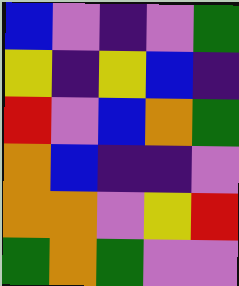[["blue", "violet", "indigo", "violet", "green"], ["yellow", "indigo", "yellow", "blue", "indigo"], ["red", "violet", "blue", "orange", "green"], ["orange", "blue", "indigo", "indigo", "violet"], ["orange", "orange", "violet", "yellow", "red"], ["green", "orange", "green", "violet", "violet"]]